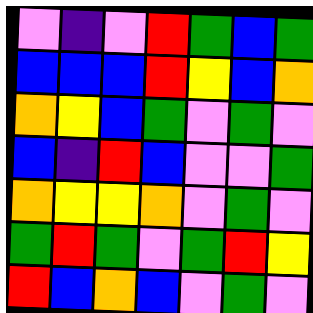[["violet", "indigo", "violet", "red", "green", "blue", "green"], ["blue", "blue", "blue", "red", "yellow", "blue", "orange"], ["orange", "yellow", "blue", "green", "violet", "green", "violet"], ["blue", "indigo", "red", "blue", "violet", "violet", "green"], ["orange", "yellow", "yellow", "orange", "violet", "green", "violet"], ["green", "red", "green", "violet", "green", "red", "yellow"], ["red", "blue", "orange", "blue", "violet", "green", "violet"]]